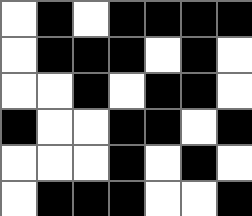[["white", "black", "white", "black", "black", "black", "black"], ["white", "black", "black", "black", "white", "black", "white"], ["white", "white", "black", "white", "black", "black", "white"], ["black", "white", "white", "black", "black", "white", "black"], ["white", "white", "white", "black", "white", "black", "white"], ["white", "black", "black", "black", "white", "white", "black"]]